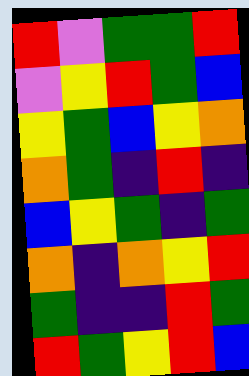[["red", "violet", "green", "green", "red"], ["violet", "yellow", "red", "green", "blue"], ["yellow", "green", "blue", "yellow", "orange"], ["orange", "green", "indigo", "red", "indigo"], ["blue", "yellow", "green", "indigo", "green"], ["orange", "indigo", "orange", "yellow", "red"], ["green", "indigo", "indigo", "red", "green"], ["red", "green", "yellow", "red", "blue"]]